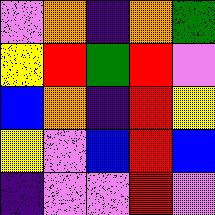[["violet", "orange", "indigo", "orange", "green"], ["yellow", "red", "green", "red", "violet"], ["blue", "orange", "indigo", "red", "yellow"], ["yellow", "violet", "blue", "red", "blue"], ["indigo", "violet", "violet", "red", "violet"]]